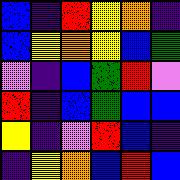[["blue", "indigo", "red", "yellow", "orange", "indigo"], ["blue", "yellow", "orange", "yellow", "blue", "green"], ["violet", "indigo", "blue", "green", "red", "violet"], ["red", "indigo", "blue", "green", "blue", "blue"], ["yellow", "indigo", "violet", "red", "blue", "indigo"], ["indigo", "yellow", "orange", "blue", "red", "blue"]]